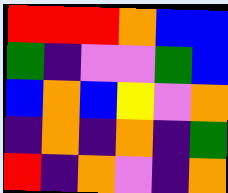[["red", "red", "red", "orange", "blue", "blue"], ["green", "indigo", "violet", "violet", "green", "blue"], ["blue", "orange", "blue", "yellow", "violet", "orange"], ["indigo", "orange", "indigo", "orange", "indigo", "green"], ["red", "indigo", "orange", "violet", "indigo", "orange"]]